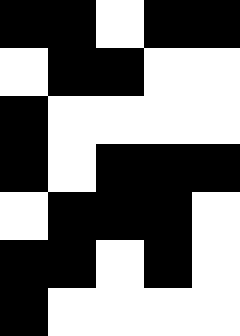[["black", "black", "white", "black", "black"], ["white", "black", "black", "white", "white"], ["black", "white", "white", "white", "white"], ["black", "white", "black", "black", "black"], ["white", "black", "black", "black", "white"], ["black", "black", "white", "black", "white"], ["black", "white", "white", "white", "white"]]